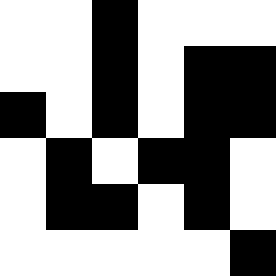[["white", "white", "black", "white", "white", "white"], ["white", "white", "black", "white", "black", "black"], ["black", "white", "black", "white", "black", "black"], ["white", "black", "white", "black", "black", "white"], ["white", "black", "black", "white", "black", "white"], ["white", "white", "white", "white", "white", "black"]]